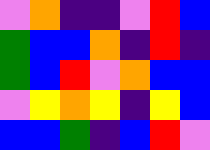[["violet", "orange", "indigo", "indigo", "violet", "red", "blue"], ["green", "blue", "blue", "orange", "indigo", "red", "indigo"], ["green", "blue", "red", "violet", "orange", "blue", "blue"], ["violet", "yellow", "orange", "yellow", "indigo", "yellow", "blue"], ["blue", "blue", "green", "indigo", "blue", "red", "violet"]]